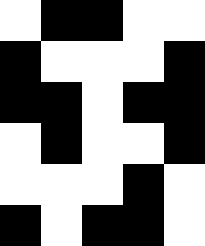[["white", "black", "black", "white", "white"], ["black", "white", "white", "white", "black"], ["black", "black", "white", "black", "black"], ["white", "black", "white", "white", "black"], ["white", "white", "white", "black", "white"], ["black", "white", "black", "black", "white"]]